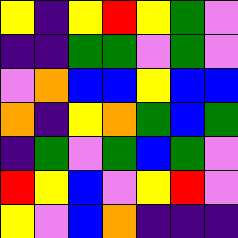[["yellow", "indigo", "yellow", "red", "yellow", "green", "violet"], ["indigo", "indigo", "green", "green", "violet", "green", "violet"], ["violet", "orange", "blue", "blue", "yellow", "blue", "blue"], ["orange", "indigo", "yellow", "orange", "green", "blue", "green"], ["indigo", "green", "violet", "green", "blue", "green", "violet"], ["red", "yellow", "blue", "violet", "yellow", "red", "violet"], ["yellow", "violet", "blue", "orange", "indigo", "indigo", "indigo"]]